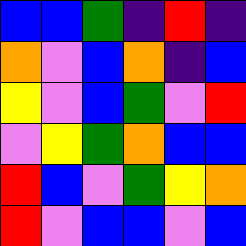[["blue", "blue", "green", "indigo", "red", "indigo"], ["orange", "violet", "blue", "orange", "indigo", "blue"], ["yellow", "violet", "blue", "green", "violet", "red"], ["violet", "yellow", "green", "orange", "blue", "blue"], ["red", "blue", "violet", "green", "yellow", "orange"], ["red", "violet", "blue", "blue", "violet", "blue"]]